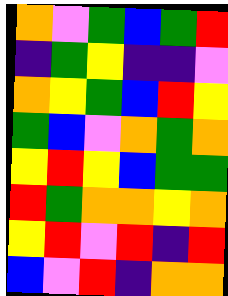[["orange", "violet", "green", "blue", "green", "red"], ["indigo", "green", "yellow", "indigo", "indigo", "violet"], ["orange", "yellow", "green", "blue", "red", "yellow"], ["green", "blue", "violet", "orange", "green", "orange"], ["yellow", "red", "yellow", "blue", "green", "green"], ["red", "green", "orange", "orange", "yellow", "orange"], ["yellow", "red", "violet", "red", "indigo", "red"], ["blue", "violet", "red", "indigo", "orange", "orange"]]